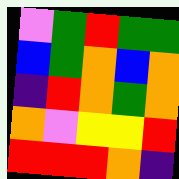[["violet", "green", "red", "green", "green"], ["blue", "green", "orange", "blue", "orange"], ["indigo", "red", "orange", "green", "orange"], ["orange", "violet", "yellow", "yellow", "red"], ["red", "red", "red", "orange", "indigo"]]